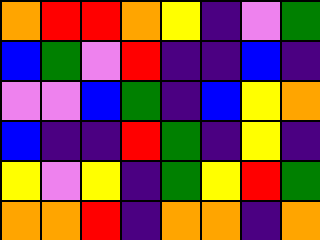[["orange", "red", "red", "orange", "yellow", "indigo", "violet", "green"], ["blue", "green", "violet", "red", "indigo", "indigo", "blue", "indigo"], ["violet", "violet", "blue", "green", "indigo", "blue", "yellow", "orange"], ["blue", "indigo", "indigo", "red", "green", "indigo", "yellow", "indigo"], ["yellow", "violet", "yellow", "indigo", "green", "yellow", "red", "green"], ["orange", "orange", "red", "indigo", "orange", "orange", "indigo", "orange"]]